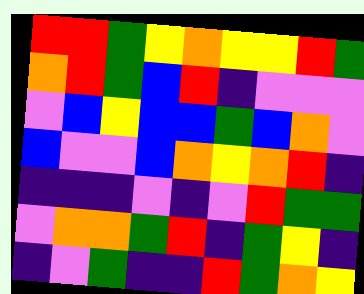[["red", "red", "green", "yellow", "orange", "yellow", "yellow", "red", "green"], ["orange", "red", "green", "blue", "red", "indigo", "violet", "violet", "violet"], ["violet", "blue", "yellow", "blue", "blue", "green", "blue", "orange", "violet"], ["blue", "violet", "violet", "blue", "orange", "yellow", "orange", "red", "indigo"], ["indigo", "indigo", "indigo", "violet", "indigo", "violet", "red", "green", "green"], ["violet", "orange", "orange", "green", "red", "indigo", "green", "yellow", "indigo"], ["indigo", "violet", "green", "indigo", "indigo", "red", "green", "orange", "yellow"]]